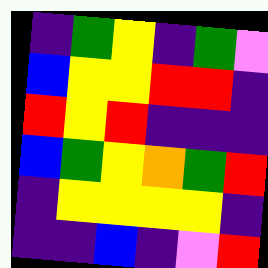[["indigo", "green", "yellow", "indigo", "green", "violet"], ["blue", "yellow", "yellow", "red", "red", "indigo"], ["red", "yellow", "red", "indigo", "indigo", "indigo"], ["blue", "green", "yellow", "orange", "green", "red"], ["indigo", "yellow", "yellow", "yellow", "yellow", "indigo"], ["indigo", "indigo", "blue", "indigo", "violet", "red"]]